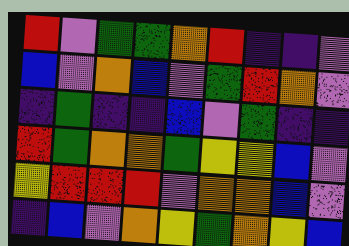[["red", "violet", "green", "green", "orange", "red", "indigo", "indigo", "violet"], ["blue", "violet", "orange", "blue", "violet", "green", "red", "orange", "violet"], ["indigo", "green", "indigo", "indigo", "blue", "violet", "green", "indigo", "indigo"], ["red", "green", "orange", "orange", "green", "yellow", "yellow", "blue", "violet"], ["yellow", "red", "red", "red", "violet", "orange", "orange", "blue", "violet"], ["indigo", "blue", "violet", "orange", "yellow", "green", "orange", "yellow", "blue"]]